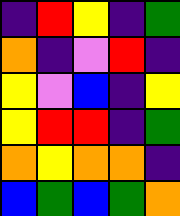[["indigo", "red", "yellow", "indigo", "green"], ["orange", "indigo", "violet", "red", "indigo"], ["yellow", "violet", "blue", "indigo", "yellow"], ["yellow", "red", "red", "indigo", "green"], ["orange", "yellow", "orange", "orange", "indigo"], ["blue", "green", "blue", "green", "orange"]]